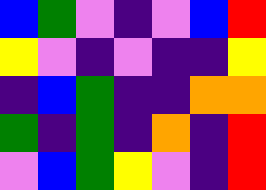[["blue", "green", "violet", "indigo", "violet", "blue", "red"], ["yellow", "violet", "indigo", "violet", "indigo", "indigo", "yellow"], ["indigo", "blue", "green", "indigo", "indigo", "orange", "orange"], ["green", "indigo", "green", "indigo", "orange", "indigo", "red"], ["violet", "blue", "green", "yellow", "violet", "indigo", "red"]]